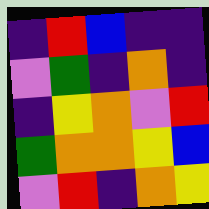[["indigo", "red", "blue", "indigo", "indigo"], ["violet", "green", "indigo", "orange", "indigo"], ["indigo", "yellow", "orange", "violet", "red"], ["green", "orange", "orange", "yellow", "blue"], ["violet", "red", "indigo", "orange", "yellow"]]